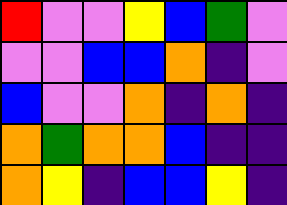[["red", "violet", "violet", "yellow", "blue", "green", "violet"], ["violet", "violet", "blue", "blue", "orange", "indigo", "violet"], ["blue", "violet", "violet", "orange", "indigo", "orange", "indigo"], ["orange", "green", "orange", "orange", "blue", "indigo", "indigo"], ["orange", "yellow", "indigo", "blue", "blue", "yellow", "indigo"]]